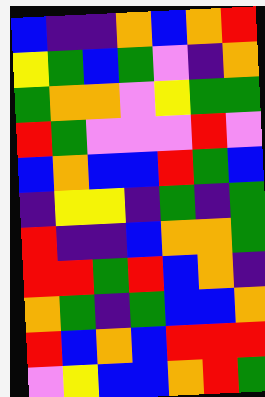[["blue", "indigo", "indigo", "orange", "blue", "orange", "red"], ["yellow", "green", "blue", "green", "violet", "indigo", "orange"], ["green", "orange", "orange", "violet", "yellow", "green", "green"], ["red", "green", "violet", "violet", "violet", "red", "violet"], ["blue", "orange", "blue", "blue", "red", "green", "blue"], ["indigo", "yellow", "yellow", "indigo", "green", "indigo", "green"], ["red", "indigo", "indigo", "blue", "orange", "orange", "green"], ["red", "red", "green", "red", "blue", "orange", "indigo"], ["orange", "green", "indigo", "green", "blue", "blue", "orange"], ["red", "blue", "orange", "blue", "red", "red", "red"], ["violet", "yellow", "blue", "blue", "orange", "red", "green"]]